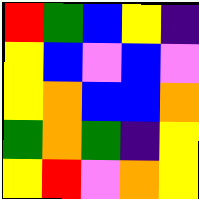[["red", "green", "blue", "yellow", "indigo"], ["yellow", "blue", "violet", "blue", "violet"], ["yellow", "orange", "blue", "blue", "orange"], ["green", "orange", "green", "indigo", "yellow"], ["yellow", "red", "violet", "orange", "yellow"]]